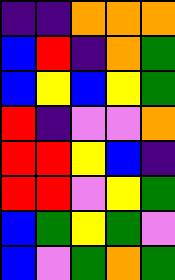[["indigo", "indigo", "orange", "orange", "orange"], ["blue", "red", "indigo", "orange", "green"], ["blue", "yellow", "blue", "yellow", "green"], ["red", "indigo", "violet", "violet", "orange"], ["red", "red", "yellow", "blue", "indigo"], ["red", "red", "violet", "yellow", "green"], ["blue", "green", "yellow", "green", "violet"], ["blue", "violet", "green", "orange", "green"]]